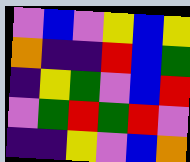[["violet", "blue", "violet", "yellow", "blue", "yellow"], ["orange", "indigo", "indigo", "red", "blue", "green"], ["indigo", "yellow", "green", "violet", "blue", "red"], ["violet", "green", "red", "green", "red", "violet"], ["indigo", "indigo", "yellow", "violet", "blue", "orange"]]